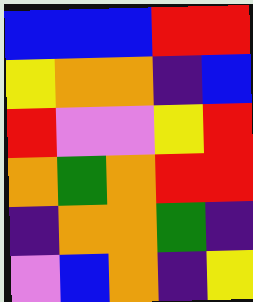[["blue", "blue", "blue", "red", "red"], ["yellow", "orange", "orange", "indigo", "blue"], ["red", "violet", "violet", "yellow", "red"], ["orange", "green", "orange", "red", "red"], ["indigo", "orange", "orange", "green", "indigo"], ["violet", "blue", "orange", "indigo", "yellow"]]